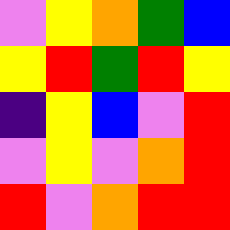[["violet", "yellow", "orange", "green", "blue"], ["yellow", "red", "green", "red", "yellow"], ["indigo", "yellow", "blue", "violet", "red"], ["violet", "yellow", "violet", "orange", "red"], ["red", "violet", "orange", "red", "red"]]